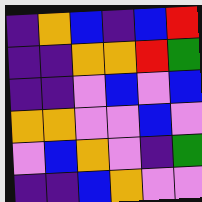[["indigo", "orange", "blue", "indigo", "blue", "red"], ["indigo", "indigo", "orange", "orange", "red", "green"], ["indigo", "indigo", "violet", "blue", "violet", "blue"], ["orange", "orange", "violet", "violet", "blue", "violet"], ["violet", "blue", "orange", "violet", "indigo", "green"], ["indigo", "indigo", "blue", "orange", "violet", "violet"]]